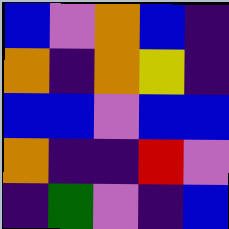[["blue", "violet", "orange", "blue", "indigo"], ["orange", "indigo", "orange", "yellow", "indigo"], ["blue", "blue", "violet", "blue", "blue"], ["orange", "indigo", "indigo", "red", "violet"], ["indigo", "green", "violet", "indigo", "blue"]]